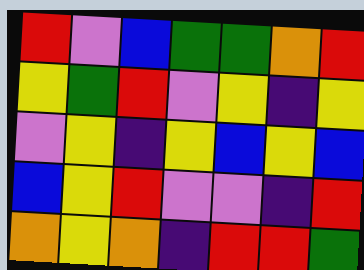[["red", "violet", "blue", "green", "green", "orange", "red"], ["yellow", "green", "red", "violet", "yellow", "indigo", "yellow"], ["violet", "yellow", "indigo", "yellow", "blue", "yellow", "blue"], ["blue", "yellow", "red", "violet", "violet", "indigo", "red"], ["orange", "yellow", "orange", "indigo", "red", "red", "green"]]